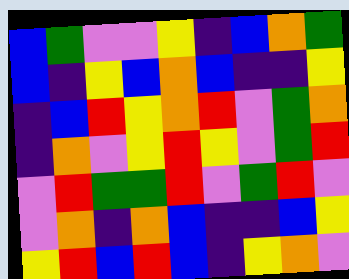[["blue", "green", "violet", "violet", "yellow", "indigo", "blue", "orange", "green"], ["blue", "indigo", "yellow", "blue", "orange", "blue", "indigo", "indigo", "yellow"], ["indigo", "blue", "red", "yellow", "orange", "red", "violet", "green", "orange"], ["indigo", "orange", "violet", "yellow", "red", "yellow", "violet", "green", "red"], ["violet", "red", "green", "green", "red", "violet", "green", "red", "violet"], ["violet", "orange", "indigo", "orange", "blue", "indigo", "indigo", "blue", "yellow"], ["yellow", "red", "blue", "red", "blue", "indigo", "yellow", "orange", "violet"]]